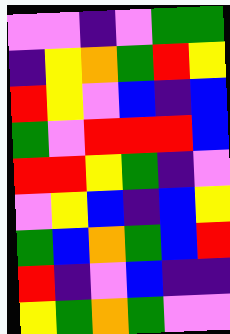[["violet", "violet", "indigo", "violet", "green", "green"], ["indigo", "yellow", "orange", "green", "red", "yellow"], ["red", "yellow", "violet", "blue", "indigo", "blue"], ["green", "violet", "red", "red", "red", "blue"], ["red", "red", "yellow", "green", "indigo", "violet"], ["violet", "yellow", "blue", "indigo", "blue", "yellow"], ["green", "blue", "orange", "green", "blue", "red"], ["red", "indigo", "violet", "blue", "indigo", "indigo"], ["yellow", "green", "orange", "green", "violet", "violet"]]